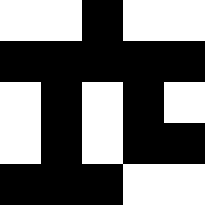[["white", "white", "black", "white", "white"], ["black", "black", "black", "black", "black"], ["white", "black", "white", "black", "white"], ["white", "black", "white", "black", "black"], ["black", "black", "black", "white", "white"]]